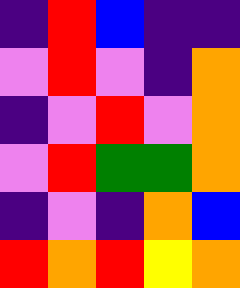[["indigo", "red", "blue", "indigo", "indigo"], ["violet", "red", "violet", "indigo", "orange"], ["indigo", "violet", "red", "violet", "orange"], ["violet", "red", "green", "green", "orange"], ["indigo", "violet", "indigo", "orange", "blue"], ["red", "orange", "red", "yellow", "orange"]]